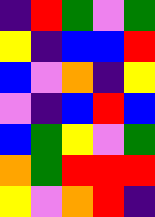[["indigo", "red", "green", "violet", "green"], ["yellow", "indigo", "blue", "blue", "red"], ["blue", "violet", "orange", "indigo", "yellow"], ["violet", "indigo", "blue", "red", "blue"], ["blue", "green", "yellow", "violet", "green"], ["orange", "green", "red", "red", "red"], ["yellow", "violet", "orange", "red", "indigo"]]